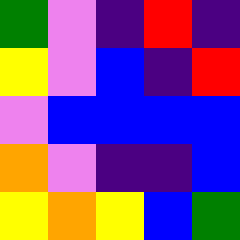[["green", "violet", "indigo", "red", "indigo"], ["yellow", "violet", "blue", "indigo", "red"], ["violet", "blue", "blue", "blue", "blue"], ["orange", "violet", "indigo", "indigo", "blue"], ["yellow", "orange", "yellow", "blue", "green"]]